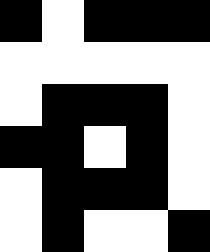[["black", "white", "black", "black", "black"], ["white", "white", "white", "white", "white"], ["white", "black", "black", "black", "white"], ["black", "black", "white", "black", "white"], ["white", "black", "black", "black", "white"], ["white", "black", "white", "white", "black"]]